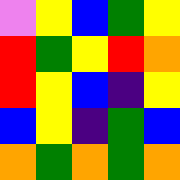[["violet", "yellow", "blue", "green", "yellow"], ["red", "green", "yellow", "red", "orange"], ["red", "yellow", "blue", "indigo", "yellow"], ["blue", "yellow", "indigo", "green", "blue"], ["orange", "green", "orange", "green", "orange"]]